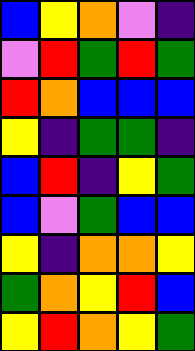[["blue", "yellow", "orange", "violet", "indigo"], ["violet", "red", "green", "red", "green"], ["red", "orange", "blue", "blue", "blue"], ["yellow", "indigo", "green", "green", "indigo"], ["blue", "red", "indigo", "yellow", "green"], ["blue", "violet", "green", "blue", "blue"], ["yellow", "indigo", "orange", "orange", "yellow"], ["green", "orange", "yellow", "red", "blue"], ["yellow", "red", "orange", "yellow", "green"]]